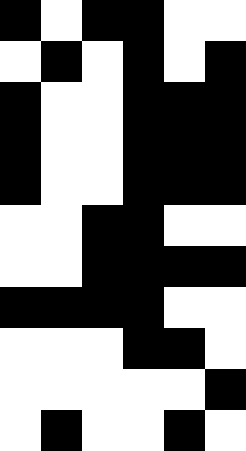[["black", "white", "black", "black", "white", "white"], ["white", "black", "white", "black", "white", "black"], ["black", "white", "white", "black", "black", "black"], ["black", "white", "white", "black", "black", "black"], ["black", "white", "white", "black", "black", "black"], ["white", "white", "black", "black", "white", "white"], ["white", "white", "black", "black", "black", "black"], ["black", "black", "black", "black", "white", "white"], ["white", "white", "white", "black", "black", "white"], ["white", "white", "white", "white", "white", "black"], ["white", "black", "white", "white", "black", "white"]]